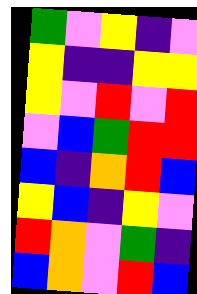[["green", "violet", "yellow", "indigo", "violet"], ["yellow", "indigo", "indigo", "yellow", "yellow"], ["yellow", "violet", "red", "violet", "red"], ["violet", "blue", "green", "red", "red"], ["blue", "indigo", "orange", "red", "blue"], ["yellow", "blue", "indigo", "yellow", "violet"], ["red", "orange", "violet", "green", "indigo"], ["blue", "orange", "violet", "red", "blue"]]